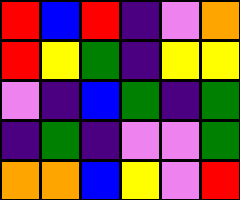[["red", "blue", "red", "indigo", "violet", "orange"], ["red", "yellow", "green", "indigo", "yellow", "yellow"], ["violet", "indigo", "blue", "green", "indigo", "green"], ["indigo", "green", "indigo", "violet", "violet", "green"], ["orange", "orange", "blue", "yellow", "violet", "red"]]